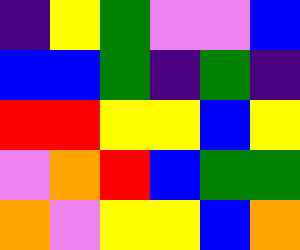[["indigo", "yellow", "green", "violet", "violet", "blue"], ["blue", "blue", "green", "indigo", "green", "indigo"], ["red", "red", "yellow", "yellow", "blue", "yellow"], ["violet", "orange", "red", "blue", "green", "green"], ["orange", "violet", "yellow", "yellow", "blue", "orange"]]